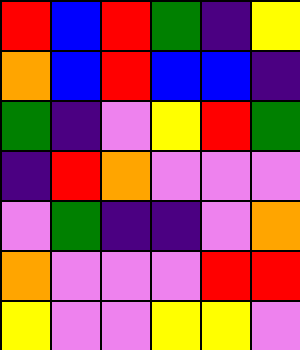[["red", "blue", "red", "green", "indigo", "yellow"], ["orange", "blue", "red", "blue", "blue", "indigo"], ["green", "indigo", "violet", "yellow", "red", "green"], ["indigo", "red", "orange", "violet", "violet", "violet"], ["violet", "green", "indigo", "indigo", "violet", "orange"], ["orange", "violet", "violet", "violet", "red", "red"], ["yellow", "violet", "violet", "yellow", "yellow", "violet"]]